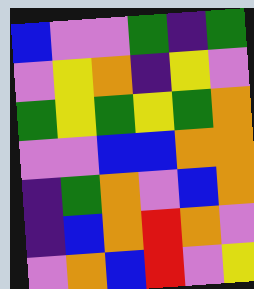[["blue", "violet", "violet", "green", "indigo", "green"], ["violet", "yellow", "orange", "indigo", "yellow", "violet"], ["green", "yellow", "green", "yellow", "green", "orange"], ["violet", "violet", "blue", "blue", "orange", "orange"], ["indigo", "green", "orange", "violet", "blue", "orange"], ["indigo", "blue", "orange", "red", "orange", "violet"], ["violet", "orange", "blue", "red", "violet", "yellow"]]